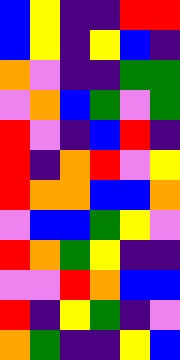[["blue", "yellow", "indigo", "indigo", "red", "red"], ["blue", "yellow", "indigo", "yellow", "blue", "indigo"], ["orange", "violet", "indigo", "indigo", "green", "green"], ["violet", "orange", "blue", "green", "violet", "green"], ["red", "violet", "indigo", "blue", "red", "indigo"], ["red", "indigo", "orange", "red", "violet", "yellow"], ["red", "orange", "orange", "blue", "blue", "orange"], ["violet", "blue", "blue", "green", "yellow", "violet"], ["red", "orange", "green", "yellow", "indigo", "indigo"], ["violet", "violet", "red", "orange", "blue", "blue"], ["red", "indigo", "yellow", "green", "indigo", "violet"], ["orange", "green", "indigo", "indigo", "yellow", "blue"]]